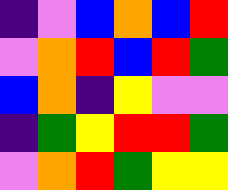[["indigo", "violet", "blue", "orange", "blue", "red"], ["violet", "orange", "red", "blue", "red", "green"], ["blue", "orange", "indigo", "yellow", "violet", "violet"], ["indigo", "green", "yellow", "red", "red", "green"], ["violet", "orange", "red", "green", "yellow", "yellow"]]